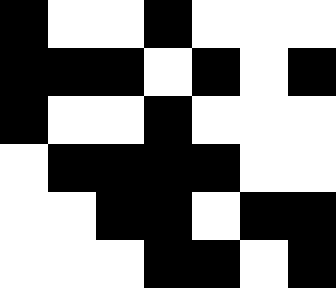[["black", "white", "white", "black", "white", "white", "white"], ["black", "black", "black", "white", "black", "white", "black"], ["black", "white", "white", "black", "white", "white", "white"], ["white", "black", "black", "black", "black", "white", "white"], ["white", "white", "black", "black", "white", "black", "black"], ["white", "white", "white", "black", "black", "white", "black"]]